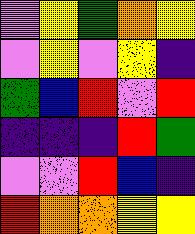[["violet", "yellow", "green", "orange", "yellow"], ["violet", "yellow", "violet", "yellow", "indigo"], ["green", "blue", "red", "violet", "red"], ["indigo", "indigo", "indigo", "red", "green"], ["violet", "violet", "red", "blue", "indigo"], ["red", "orange", "orange", "yellow", "yellow"]]